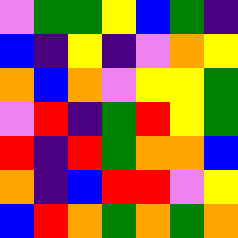[["violet", "green", "green", "yellow", "blue", "green", "indigo"], ["blue", "indigo", "yellow", "indigo", "violet", "orange", "yellow"], ["orange", "blue", "orange", "violet", "yellow", "yellow", "green"], ["violet", "red", "indigo", "green", "red", "yellow", "green"], ["red", "indigo", "red", "green", "orange", "orange", "blue"], ["orange", "indigo", "blue", "red", "red", "violet", "yellow"], ["blue", "red", "orange", "green", "orange", "green", "orange"]]